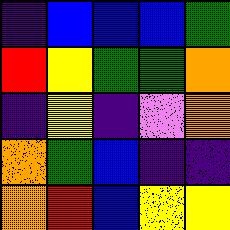[["indigo", "blue", "blue", "blue", "green"], ["red", "yellow", "green", "green", "orange"], ["indigo", "yellow", "indigo", "violet", "orange"], ["orange", "green", "blue", "indigo", "indigo"], ["orange", "red", "blue", "yellow", "yellow"]]